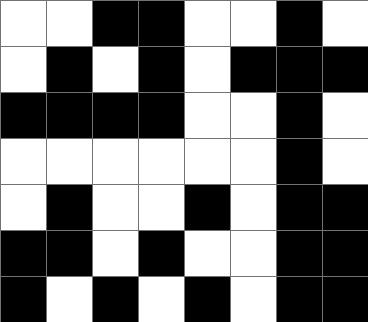[["white", "white", "black", "black", "white", "white", "black", "white"], ["white", "black", "white", "black", "white", "black", "black", "black"], ["black", "black", "black", "black", "white", "white", "black", "white"], ["white", "white", "white", "white", "white", "white", "black", "white"], ["white", "black", "white", "white", "black", "white", "black", "black"], ["black", "black", "white", "black", "white", "white", "black", "black"], ["black", "white", "black", "white", "black", "white", "black", "black"]]